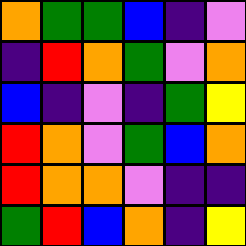[["orange", "green", "green", "blue", "indigo", "violet"], ["indigo", "red", "orange", "green", "violet", "orange"], ["blue", "indigo", "violet", "indigo", "green", "yellow"], ["red", "orange", "violet", "green", "blue", "orange"], ["red", "orange", "orange", "violet", "indigo", "indigo"], ["green", "red", "blue", "orange", "indigo", "yellow"]]